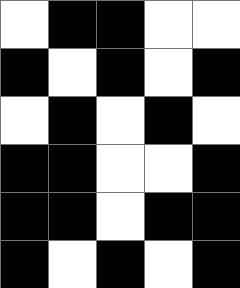[["white", "black", "black", "white", "white"], ["black", "white", "black", "white", "black"], ["white", "black", "white", "black", "white"], ["black", "black", "white", "white", "black"], ["black", "black", "white", "black", "black"], ["black", "white", "black", "white", "black"]]